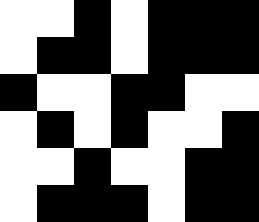[["white", "white", "black", "white", "black", "black", "black"], ["white", "black", "black", "white", "black", "black", "black"], ["black", "white", "white", "black", "black", "white", "white"], ["white", "black", "white", "black", "white", "white", "black"], ["white", "white", "black", "white", "white", "black", "black"], ["white", "black", "black", "black", "white", "black", "black"]]